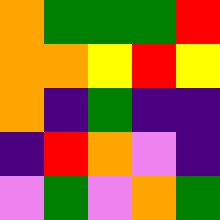[["orange", "green", "green", "green", "red"], ["orange", "orange", "yellow", "red", "yellow"], ["orange", "indigo", "green", "indigo", "indigo"], ["indigo", "red", "orange", "violet", "indigo"], ["violet", "green", "violet", "orange", "green"]]